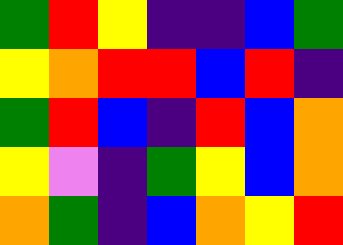[["green", "red", "yellow", "indigo", "indigo", "blue", "green"], ["yellow", "orange", "red", "red", "blue", "red", "indigo"], ["green", "red", "blue", "indigo", "red", "blue", "orange"], ["yellow", "violet", "indigo", "green", "yellow", "blue", "orange"], ["orange", "green", "indigo", "blue", "orange", "yellow", "red"]]